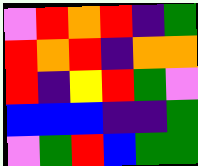[["violet", "red", "orange", "red", "indigo", "green"], ["red", "orange", "red", "indigo", "orange", "orange"], ["red", "indigo", "yellow", "red", "green", "violet"], ["blue", "blue", "blue", "indigo", "indigo", "green"], ["violet", "green", "red", "blue", "green", "green"]]